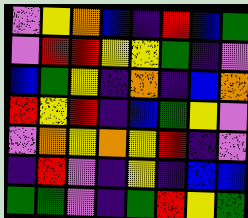[["violet", "yellow", "orange", "blue", "indigo", "red", "blue", "green"], ["violet", "red", "red", "yellow", "yellow", "green", "indigo", "violet"], ["blue", "green", "yellow", "indigo", "orange", "indigo", "blue", "orange"], ["red", "yellow", "red", "indigo", "blue", "green", "yellow", "violet"], ["violet", "orange", "yellow", "orange", "yellow", "red", "indigo", "violet"], ["indigo", "red", "violet", "indigo", "yellow", "indigo", "blue", "blue"], ["green", "green", "violet", "indigo", "green", "red", "yellow", "green"]]